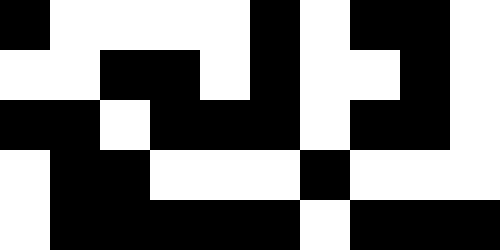[["black", "white", "white", "white", "white", "black", "white", "black", "black", "white"], ["white", "white", "black", "black", "white", "black", "white", "white", "black", "white"], ["black", "black", "white", "black", "black", "black", "white", "black", "black", "white"], ["white", "black", "black", "white", "white", "white", "black", "white", "white", "white"], ["white", "black", "black", "black", "black", "black", "white", "black", "black", "black"]]